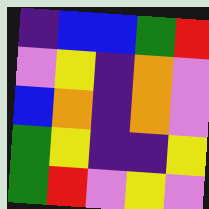[["indigo", "blue", "blue", "green", "red"], ["violet", "yellow", "indigo", "orange", "violet"], ["blue", "orange", "indigo", "orange", "violet"], ["green", "yellow", "indigo", "indigo", "yellow"], ["green", "red", "violet", "yellow", "violet"]]